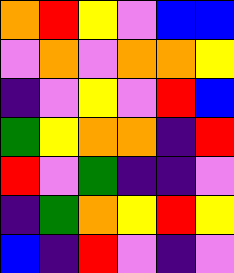[["orange", "red", "yellow", "violet", "blue", "blue"], ["violet", "orange", "violet", "orange", "orange", "yellow"], ["indigo", "violet", "yellow", "violet", "red", "blue"], ["green", "yellow", "orange", "orange", "indigo", "red"], ["red", "violet", "green", "indigo", "indigo", "violet"], ["indigo", "green", "orange", "yellow", "red", "yellow"], ["blue", "indigo", "red", "violet", "indigo", "violet"]]